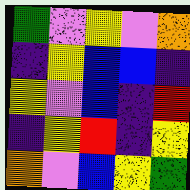[["green", "violet", "yellow", "violet", "orange"], ["indigo", "yellow", "blue", "blue", "indigo"], ["yellow", "violet", "blue", "indigo", "red"], ["indigo", "yellow", "red", "indigo", "yellow"], ["orange", "violet", "blue", "yellow", "green"]]